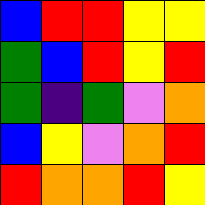[["blue", "red", "red", "yellow", "yellow"], ["green", "blue", "red", "yellow", "red"], ["green", "indigo", "green", "violet", "orange"], ["blue", "yellow", "violet", "orange", "red"], ["red", "orange", "orange", "red", "yellow"]]